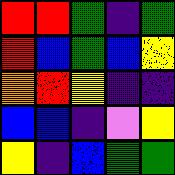[["red", "red", "green", "indigo", "green"], ["red", "blue", "green", "blue", "yellow"], ["orange", "red", "yellow", "indigo", "indigo"], ["blue", "blue", "indigo", "violet", "yellow"], ["yellow", "indigo", "blue", "green", "green"]]